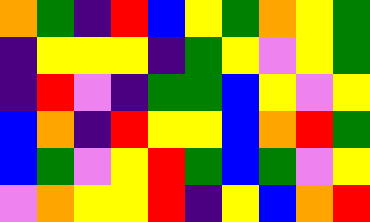[["orange", "green", "indigo", "red", "blue", "yellow", "green", "orange", "yellow", "green"], ["indigo", "yellow", "yellow", "yellow", "indigo", "green", "yellow", "violet", "yellow", "green"], ["indigo", "red", "violet", "indigo", "green", "green", "blue", "yellow", "violet", "yellow"], ["blue", "orange", "indigo", "red", "yellow", "yellow", "blue", "orange", "red", "green"], ["blue", "green", "violet", "yellow", "red", "green", "blue", "green", "violet", "yellow"], ["violet", "orange", "yellow", "yellow", "red", "indigo", "yellow", "blue", "orange", "red"]]